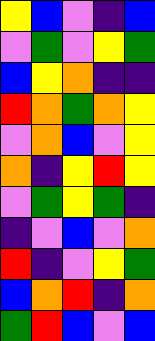[["yellow", "blue", "violet", "indigo", "blue"], ["violet", "green", "violet", "yellow", "green"], ["blue", "yellow", "orange", "indigo", "indigo"], ["red", "orange", "green", "orange", "yellow"], ["violet", "orange", "blue", "violet", "yellow"], ["orange", "indigo", "yellow", "red", "yellow"], ["violet", "green", "yellow", "green", "indigo"], ["indigo", "violet", "blue", "violet", "orange"], ["red", "indigo", "violet", "yellow", "green"], ["blue", "orange", "red", "indigo", "orange"], ["green", "red", "blue", "violet", "blue"]]